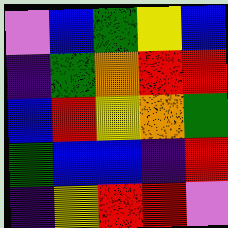[["violet", "blue", "green", "yellow", "blue"], ["indigo", "green", "orange", "red", "red"], ["blue", "red", "yellow", "orange", "green"], ["green", "blue", "blue", "indigo", "red"], ["indigo", "yellow", "red", "red", "violet"]]